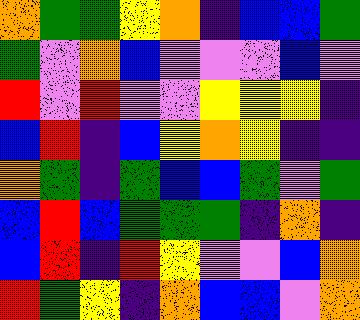[["orange", "green", "green", "yellow", "orange", "indigo", "blue", "blue", "green"], ["green", "violet", "orange", "blue", "violet", "violet", "violet", "blue", "violet"], ["red", "violet", "red", "violet", "violet", "yellow", "yellow", "yellow", "indigo"], ["blue", "red", "indigo", "blue", "yellow", "orange", "yellow", "indigo", "indigo"], ["orange", "green", "indigo", "green", "blue", "blue", "green", "violet", "green"], ["blue", "red", "blue", "green", "green", "green", "indigo", "orange", "indigo"], ["blue", "red", "indigo", "red", "yellow", "violet", "violet", "blue", "orange"], ["red", "green", "yellow", "indigo", "orange", "blue", "blue", "violet", "orange"]]